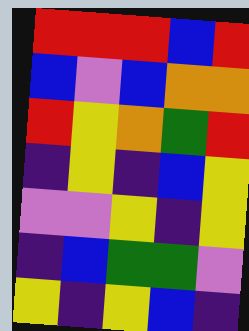[["red", "red", "red", "blue", "red"], ["blue", "violet", "blue", "orange", "orange"], ["red", "yellow", "orange", "green", "red"], ["indigo", "yellow", "indigo", "blue", "yellow"], ["violet", "violet", "yellow", "indigo", "yellow"], ["indigo", "blue", "green", "green", "violet"], ["yellow", "indigo", "yellow", "blue", "indigo"]]